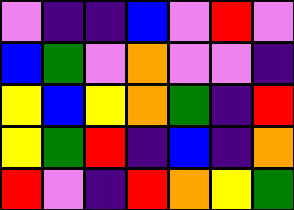[["violet", "indigo", "indigo", "blue", "violet", "red", "violet"], ["blue", "green", "violet", "orange", "violet", "violet", "indigo"], ["yellow", "blue", "yellow", "orange", "green", "indigo", "red"], ["yellow", "green", "red", "indigo", "blue", "indigo", "orange"], ["red", "violet", "indigo", "red", "orange", "yellow", "green"]]